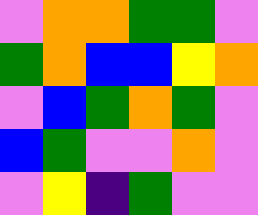[["violet", "orange", "orange", "green", "green", "violet"], ["green", "orange", "blue", "blue", "yellow", "orange"], ["violet", "blue", "green", "orange", "green", "violet"], ["blue", "green", "violet", "violet", "orange", "violet"], ["violet", "yellow", "indigo", "green", "violet", "violet"]]